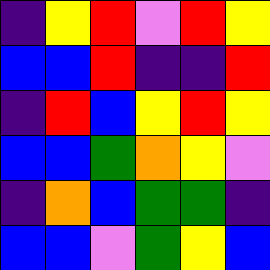[["indigo", "yellow", "red", "violet", "red", "yellow"], ["blue", "blue", "red", "indigo", "indigo", "red"], ["indigo", "red", "blue", "yellow", "red", "yellow"], ["blue", "blue", "green", "orange", "yellow", "violet"], ["indigo", "orange", "blue", "green", "green", "indigo"], ["blue", "blue", "violet", "green", "yellow", "blue"]]